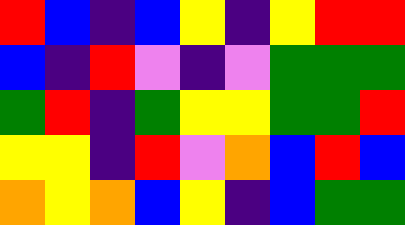[["red", "blue", "indigo", "blue", "yellow", "indigo", "yellow", "red", "red"], ["blue", "indigo", "red", "violet", "indigo", "violet", "green", "green", "green"], ["green", "red", "indigo", "green", "yellow", "yellow", "green", "green", "red"], ["yellow", "yellow", "indigo", "red", "violet", "orange", "blue", "red", "blue"], ["orange", "yellow", "orange", "blue", "yellow", "indigo", "blue", "green", "green"]]